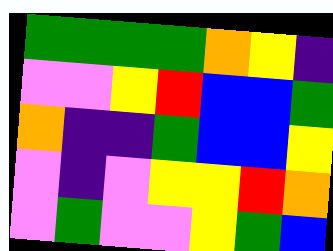[["green", "green", "green", "green", "orange", "yellow", "indigo"], ["violet", "violet", "yellow", "red", "blue", "blue", "green"], ["orange", "indigo", "indigo", "green", "blue", "blue", "yellow"], ["violet", "indigo", "violet", "yellow", "yellow", "red", "orange"], ["violet", "green", "violet", "violet", "yellow", "green", "blue"]]